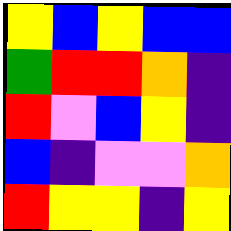[["yellow", "blue", "yellow", "blue", "blue"], ["green", "red", "red", "orange", "indigo"], ["red", "violet", "blue", "yellow", "indigo"], ["blue", "indigo", "violet", "violet", "orange"], ["red", "yellow", "yellow", "indigo", "yellow"]]